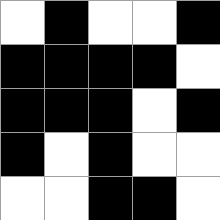[["white", "black", "white", "white", "black"], ["black", "black", "black", "black", "white"], ["black", "black", "black", "white", "black"], ["black", "white", "black", "white", "white"], ["white", "white", "black", "black", "white"]]